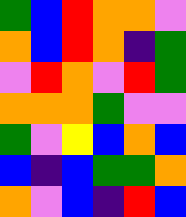[["green", "blue", "red", "orange", "orange", "violet"], ["orange", "blue", "red", "orange", "indigo", "green"], ["violet", "red", "orange", "violet", "red", "green"], ["orange", "orange", "orange", "green", "violet", "violet"], ["green", "violet", "yellow", "blue", "orange", "blue"], ["blue", "indigo", "blue", "green", "green", "orange"], ["orange", "violet", "blue", "indigo", "red", "blue"]]